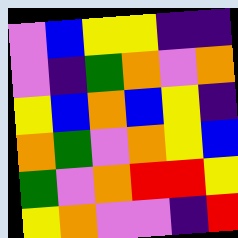[["violet", "blue", "yellow", "yellow", "indigo", "indigo"], ["violet", "indigo", "green", "orange", "violet", "orange"], ["yellow", "blue", "orange", "blue", "yellow", "indigo"], ["orange", "green", "violet", "orange", "yellow", "blue"], ["green", "violet", "orange", "red", "red", "yellow"], ["yellow", "orange", "violet", "violet", "indigo", "red"]]